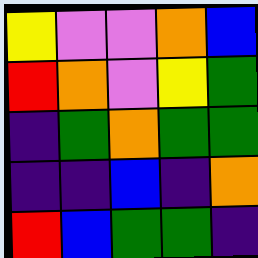[["yellow", "violet", "violet", "orange", "blue"], ["red", "orange", "violet", "yellow", "green"], ["indigo", "green", "orange", "green", "green"], ["indigo", "indigo", "blue", "indigo", "orange"], ["red", "blue", "green", "green", "indigo"]]